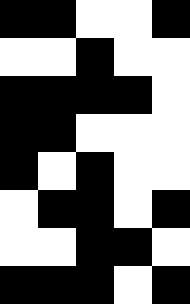[["black", "black", "white", "white", "black"], ["white", "white", "black", "white", "white"], ["black", "black", "black", "black", "white"], ["black", "black", "white", "white", "white"], ["black", "white", "black", "white", "white"], ["white", "black", "black", "white", "black"], ["white", "white", "black", "black", "white"], ["black", "black", "black", "white", "black"]]